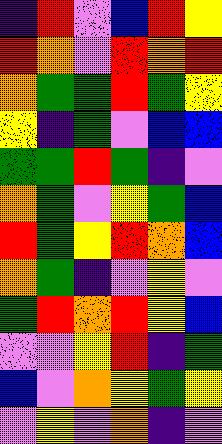[["indigo", "red", "violet", "blue", "red", "yellow"], ["red", "orange", "violet", "red", "orange", "red"], ["orange", "green", "green", "red", "green", "yellow"], ["yellow", "indigo", "green", "violet", "blue", "blue"], ["green", "green", "red", "green", "indigo", "violet"], ["orange", "green", "violet", "yellow", "green", "blue"], ["red", "green", "yellow", "red", "orange", "blue"], ["orange", "green", "indigo", "violet", "yellow", "violet"], ["green", "red", "orange", "red", "yellow", "blue"], ["violet", "violet", "yellow", "red", "indigo", "green"], ["blue", "violet", "orange", "yellow", "green", "yellow"], ["violet", "yellow", "violet", "orange", "indigo", "violet"]]